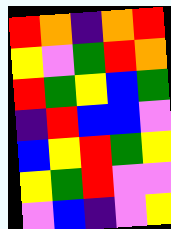[["red", "orange", "indigo", "orange", "red"], ["yellow", "violet", "green", "red", "orange"], ["red", "green", "yellow", "blue", "green"], ["indigo", "red", "blue", "blue", "violet"], ["blue", "yellow", "red", "green", "yellow"], ["yellow", "green", "red", "violet", "violet"], ["violet", "blue", "indigo", "violet", "yellow"]]